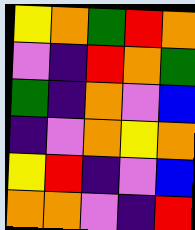[["yellow", "orange", "green", "red", "orange"], ["violet", "indigo", "red", "orange", "green"], ["green", "indigo", "orange", "violet", "blue"], ["indigo", "violet", "orange", "yellow", "orange"], ["yellow", "red", "indigo", "violet", "blue"], ["orange", "orange", "violet", "indigo", "red"]]